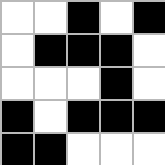[["white", "white", "black", "white", "black"], ["white", "black", "black", "black", "white"], ["white", "white", "white", "black", "white"], ["black", "white", "black", "black", "black"], ["black", "black", "white", "white", "white"]]